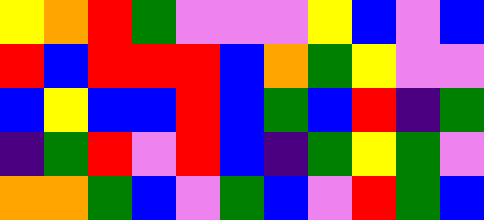[["yellow", "orange", "red", "green", "violet", "violet", "violet", "yellow", "blue", "violet", "blue"], ["red", "blue", "red", "red", "red", "blue", "orange", "green", "yellow", "violet", "violet"], ["blue", "yellow", "blue", "blue", "red", "blue", "green", "blue", "red", "indigo", "green"], ["indigo", "green", "red", "violet", "red", "blue", "indigo", "green", "yellow", "green", "violet"], ["orange", "orange", "green", "blue", "violet", "green", "blue", "violet", "red", "green", "blue"]]